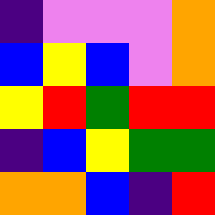[["indigo", "violet", "violet", "violet", "orange"], ["blue", "yellow", "blue", "violet", "orange"], ["yellow", "red", "green", "red", "red"], ["indigo", "blue", "yellow", "green", "green"], ["orange", "orange", "blue", "indigo", "red"]]